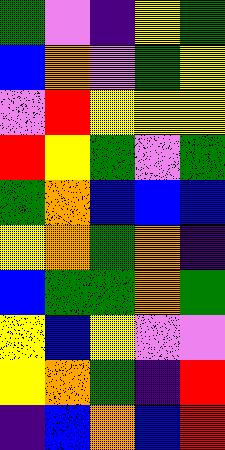[["green", "violet", "indigo", "yellow", "green"], ["blue", "orange", "violet", "green", "yellow"], ["violet", "red", "yellow", "yellow", "yellow"], ["red", "yellow", "green", "violet", "green"], ["green", "orange", "blue", "blue", "blue"], ["yellow", "orange", "green", "orange", "indigo"], ["blue", "green", "green", "orange", "green"], ["yellow", "blue", "yellow", "violet", "violet"], ["yellow", "orange", "green", "indigo", "red"], ["indigo", "blue", "orange", "blue", "red"]]